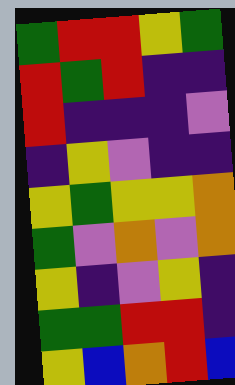[["green", "red", "red", "yellow", "green"], ["red", "green", "red", "indigo", "indigo"], ["red", "indigo", "indigo", "indigo", "violet"], ["indigo", "yellow", "violet", "indigo", "indigo"], ["yellow", "green", "yellow", "yellow", "orange"], ["green", "violet", "orange", "violet", "orange"], ["yellow", "indigo", "violet", "yellow", "indigo"], ["green", "green", "red", "red", "indigo"], ["yellow", "blue", "orange", "red", "blue"]]